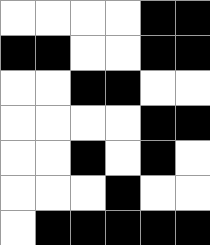[["white", "white", "white", "white", "black", "black"], ["black", "black", "white", "white", "black", "black"], ["white", "white", "black", "black", "white", "white"], ["white", "white", "white", "white", "black", "black"], ["white", "white", "black", "white", "black", "white"], ["white", "white", "white", "black", "white", "white"], ["white", "black", "black", "black", "black", "black"]]